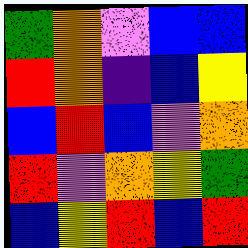[["green", "orange", "violet", "blue", "blue"], ["red", "orange", "indigo", "blue", "yellow"], ["blue", "red", "blue", "violet", "orange"], ["red", "violet", "orange", "yellow", "green"], ["blue", "yellow", "red", "blue", "red"]]